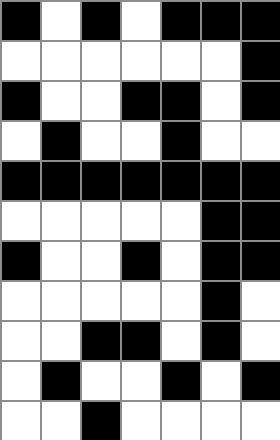[["black", "white", "black", "white", "black", "black", "black"], ["white", "white", "white", "white", "white", "white", "black"], ["black", "white", "white", "black", "black", "white", "black"], ["white", "black", "white", "white", "black", "white", "white"], ["black", "black", "black", "black", "black", "black", "black"], ["white", "white", "white", "white", "white", "black", "black"], ["black", "white", "white", "black", "white", "black", "black"], ["white", "white", "white", "white", "white", "black", "white"], ["white", "white", "black", "black", "white", "black", "white"], ["white", "black", "white", "white", "black", "white", "black"], ["white", "white", "black", "white", "white", "white", "white"]]